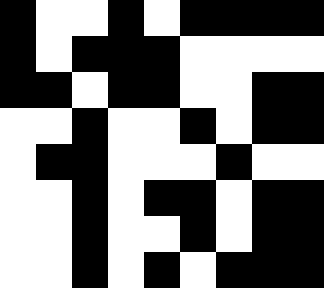[["black", "white", "white", "black", "white", "black", "black", "black", "black"], ["black", "white", "black", "black", "black", "white", "white", "white", "white"], ["black", "black", "white", "black", "black", "white", "white", "black", "black"], ["white", "white", "black", "white", "white", "black", "white", "black", "black"], ["white", "black", "black", "white", "white", "white", "black", "white", "white"], ["white", "white", "black", "white", "black", "black", "white", "black", "black"], ["white", "white", "black", "white", "white", "black", "white", "black", "black"], ["white", "white", "black", "white", "black", "white", "black", "black", "black"]]